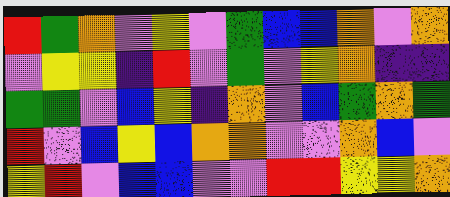[["red", "green", "orange", "violet", "yellow", "violet", "green", "blue", "blue", "orange", "violet", "orange"], ["violet", "yellow", "yellow", "indigo", "red", "violet", "green", "violet", "yellow", "orange", "indigo", "indigo"], ["green", "green", "violet", "blue", "yellow", "indigo", "orange", "violet", "blue", "green", "orange", "green"], ["red", "violet", "blue", "yellow", "blue", "orange", "orange", "violet", "violet", "orange", "blue", "violet"], ["yellow", "red", "violet", "blue", "blue", "violet", "violet", "red", "red", "yellow", "yellow", "orange"]]